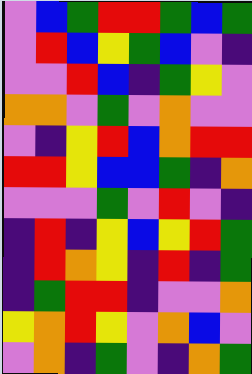[["violet", "blue", "green", "red", "red", "green", "blue", "green"], ["violet", "red", "blue", "yellow", "green", "blue", "violet", "indigo"], ["violet", "violet", "red", "blue", "indigo", "green", "yellow", "violet"], ["orange", "orange", "violet", "green", "violet", "orange", "violet", "violet"], ["violet", "indigo", "yellow", "red", "blue", "orange", "red", "red"], ["red", "red", "yellow", "blue", "blue", "green", "indigo", "orange"], ["violet", "violet", "violet", "green", "violet", "red", "violet", "indigo"], ["indigo", "red", "indigo", "yellow", "blue", "yellow", "red", "green"], ["indigo", "red", "orange", "yellow", "indigo", "red", "indigo", "green"], ["indigo", "green", "red", "red", "indigo", "violet", "violet", "orange"], ["yellow", "orange", "red", "yellow", "violet", "orange", "blue", "violet"], ["violet", "orange", "indigo", "green", "violet", "indigo", "orange", "green"]]